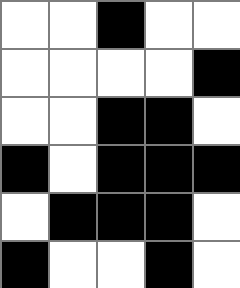[["white", "white", "black", "white", "white"], ["white", "white", "white", "white", "black"], ["white", "white", "black", "black", "white"], ["black", "white", "black", "black", "black"], ["white", "black", "black", "black", "white"], ["black", "white", "white", "black", "white"]]